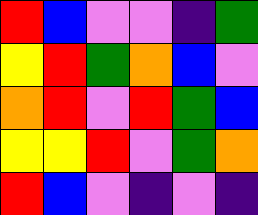[["red", "blue", "violet", "violet", "indigo", "green"], ["yellow", "red", "green", "orange", "blue", "violet"], ["orange", "red", "violet", "red", "green", "blue"], ["yellow", "yellow", "red", "violet", "green", "orange"], ["red", "blue", "violet", "indigo", "violet", "indigo"]]